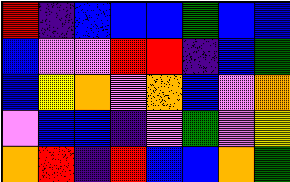[["red", "indigo", "blue", "blue", "blue", "green", "blue", "blue"], ["blue", "violet", "violet", "red", "red", "indigo", "blue", "green"], ["blue", "yellow", "orange", "violet", "orange", "blue", "violet", "orange"], ["violet", "blue", "blue", "indigo", "violet", "green", "violet", "yellow"], ["orange", "red", "indigo", "red", "blue", "blue", "orange", "green"]]